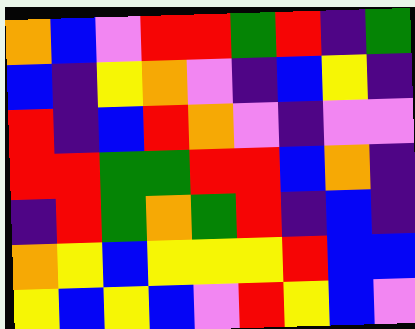[["orange", "blue", "violet", "red", "red", "green", "red", "indigo", "green"], ["blue", "indigo", "yellow", "orange", "violet", "indigo", "blue", "yellow", "indigo"], ["red", "indigo", "blue", "red", "orange", "violet", "indigo", "violet", "violet"], ["red", "red", "green", "green", "red", "red", "blue", "orange", "indigo"], ["indigo", "red", "green", "orange", "green", "red", "indigo", "blue", "indigo"], ["orange", "yellow", "blue", "yellow", "yellow", "yellow", "red", "blue", "blue"], ["yellow", "blue", "yellow", "blue", "violet", "red", "yellow", "blue", "violet"]]